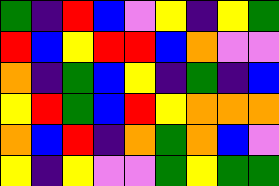[["green", "indigo", "red", "blue", "violet", "yellow", "indigo", "yellow", "green"], ["red", "blue", "yellow", "red", "red", "blue", "orange", "violet", "violet"], ["orange", "indigo", "green", "blue", "yellow", "indigo", "green", "indigo", "blue"], ["yellow", "red", "green", "blue", "red", "yellow", "orange", "orange", "orange"], ["orange", "blue", "red", "indigo", "orange", "green", "orange", "blue", "violet"], ["yellow", "indigo", "yellow", "violet", "violet", "green", "yellow", "green", "green"]]